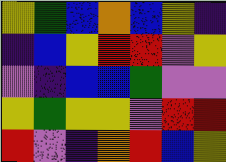[["yellow", "green", "blue", "orange", "blue", "yellow", "indigo"], ["indigo", "blue", "yellow", "red", "red", "violet", "yellow"], ["violet", "indigo", "blue", "blue", "green", "violet", "violet"], ["yellow", "green", "yellow", "yellow", "violet", "red", "red"], ["red", "violet", "indigo", "orange", "red", "blue", "yellow"]]